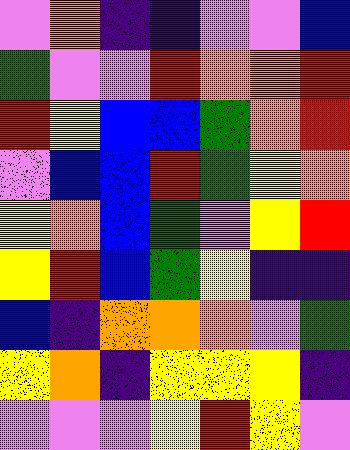[["violet", "orange", "indigo", "indigo", "violet", "violet", "blue"], ["green", "violet", "violet", "red", "orange", "orange", "red"], ["red", "yellow", "blue", "blue", "green", "orange", "red"], ["violet", "blue", "blue", "red", "green", "yellow", "orange"], ["yellow", "orange", "blue", "green", "violet", "yellow", "red"], ["yellow", "red", "blue", "green", "yellow", "indigo", "indigo"], ["blue", "indigo", "orange", "orange", "orange", "violet", "green"], ["yellow", "orange", "indigo", "yellow", "yellow", "yellow", "indigo"], ["violet", "violet", "violet", "yellow", "red", "yellow", "violet"]]